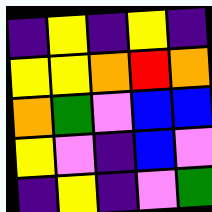[["indigo", "yellow", "indigo", "yellow", "indigo"], ["yellow", "yellow", "orange", "red", "orange"], ["orange", "green", "violet", "blue", "blue"], ["yellow", "violet", "indigo", "blue", "violet"], ["indigo", "yellow", "indigo", "violet", "green"]]